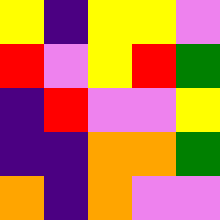[["yellow", "indigo", "yellow", "yellow", "violet"], ["red", "violet", "yellow", "red", "green"], ["indigo", "red", "violet", "violet", "yellow"], ["indigo", "indigo", "orange", "orange", "green"], ["orange", "indigo", "orange", "violet", "violet"]]